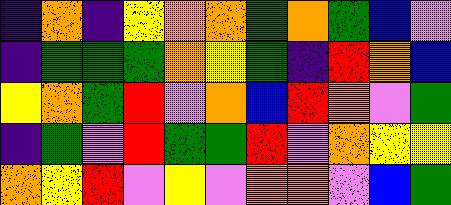[["indigo", "orange", "indigo", "yellow", "orange", "orange", "green", "orange", "green", "blue", "violet"], ["indigo", "green", "green", "green", "orange", "yellow", "green", "indigo", "red", "orange", "blue"], ["yellow", "orange", "green", "red", "violet", "orange", "blue", "red", "orange", "violet", "green"], ["indigo", "green", "violet", "red", "green", "green", "red", "violet", "orange", "yellow", "yellow"], ["orange", "yellow", "red", "violet", "yellow", "violet", "orange", "orange", "violet", "blue", "green"]]